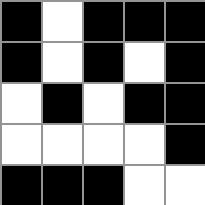[["black", "white", "black", "black", "black"], ["black", "white", "black", "white", "black"], ["white", "black", "white", "black", "black"], ["white", "white", "white", "white", "black"], ["black", "black", "black", "white", "white"]]